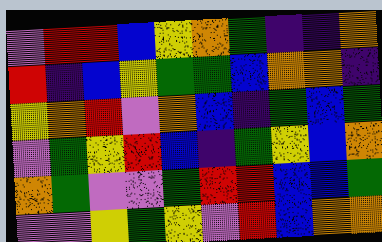[["violet", "red", "red", "blue", "yellow", "orange", "green", "indigo", "indigo", "orange"], ["red", "indigo", "blue", "yellow", "green", "green", "blue", "orange", "orange", "indigo"], ["yellow", "orange", "red", "violet", "orange", "blue", "indigo", "green", "blue", "green"], ["violet", "green", "yellow", "red", "blue", "indigo", "green", "yellow", "blue", "orange"], ["orange", "green", "violet", "violet", "green", "red", "red", "blue", "blue", "green"], ["violet", "violet", "yellow", "green", "yellow", "violet", "red", "blue", "orange", "orange"]]